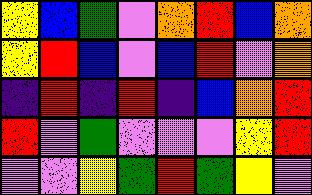[["yellow", "blue", "green", "violet", "orange", "red", "blue", "orange"], ["yellow", "red", "blue", "violet", "blue", "red", "violet", "orange"], ["indigo", "red", "indigo", "red", "indigo", "blue", "orange", "red"], ["red", "violet", "green", "violet", "violet", "violet", "yellow", "red"], ["violet", "violet", "yellow", "green", "red", "green", "yellow", "violet"]]